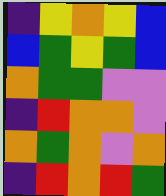[["indigo", "yellow", "orange", "yellow", "blue"], ["blue", "green", "yellow", "green", "blue"], ["orange", "green", "green", "violet", "violet"], ["indigo", "red", "orange", "orange", "violet"], ["orange", "green", "orange", "violet", "orange"], ["indigo", "red", "orange", "red", "green"]]